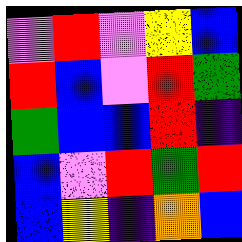[["violet", "red", "violet", "yellow", "blue"], ["red", "blue", "violet", "red", "green"], ["green", "blue", "blue", "red", "indigo"], ["blue", "violet", "red", "green", "red"], ["blue", "yellow", "indigo", "orange", "blue"]]